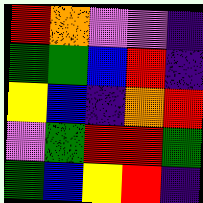[["red", "orange", "violet", "violet", "indigo"], ["green", "green", "blue", "red", "indigo"], ["yellow", "blue", "indigo", "orange", "red"], ["violet", "green", "red", "red", "green"], ["green", "blue", "yellow", "red", "indigo"]]